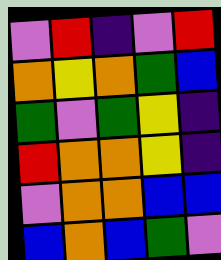[["violet", "red", "indigo", "violet", "red"], ["orange", "yellow", "orange", "green", "blue"], ["green", "violet", "green", "yellow", "indigo"], ["red", "orange", "orange", "yellow", "indigo"], ["violet", "orange", "orange", "blue", "blue"], ["blue", "orange", "blue", "green", "violet"]]